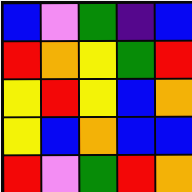[["blue", "violet", "green", "indigo", "blue"], ["red", "orange", "yellow", "green", "red"], ["yellow", "red", "yellow", "blue", "orange"], ["yellow", "blue", "orange", "blue", "blue"], ["red", "violet", "green", "red", "orange"]]